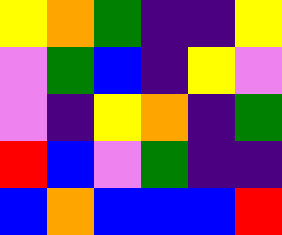[["yellow", "orange", "green", "indigo", "indigo", "yellow"], ["violet", "green", "blue", "indigo", "yellow", "violet"], ["violet", "indigo", "yellow", "orange", "indigo", "green"], ["red", "blue", "violet", "green", "indigo", "indigo"], ["blue", "orange", "blue", "blue", "blue", "red"]]